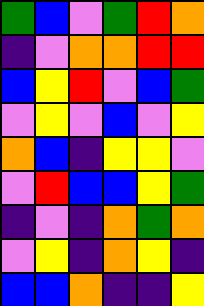[["green", "blue", "violet", "green", "red", "orange"], ["indigo", "violet", "orange", "orange", "red", "red"], ["blue", "yellow", "red", "violet", "blue", "green"], ["violet", "yellow", "violet", "blue", "violet", "yellow"], ["orange", "blue", "indigo", "yellow", "yellow", "violet"], ["violet", "red", "blue", "blue", "yellow", "green"], ["indigo", "violet", "indigo", "orange", "green", "orange"], ["violet", "yellow", "indigo", "orange", "yellow", "indigo"], ["blue", "blue", "orange", "indigo", "indigo", "yellow"]]